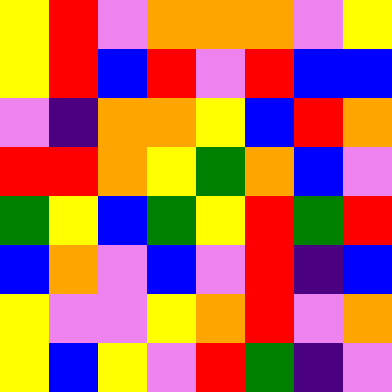[["yellow", "red", "violet", "orange", "orange", "orange", "violet", "yellow"], ["yellow", "red", "blue", "red", "violet", "red", "blue", "blue"], ["violet", "indigo", "orange", "orange", "yellow", "blue", "red", "orange"], ["red", "red", "orange", "yellow", "green", "orange", "blue", "violet"], ["green", "yellow", "blue", "green", "yellow", "red", "green", "red"], ["blue", "orange", "violet", "blue", "violet", "red", "indigo", "blue"], ["yellow", "violet", "violet", "yellow", "orange", "red", "violet", "orange"], ["yellow", "blue", "yellow", "violet", "red", "green", "indigo", "violet"]]